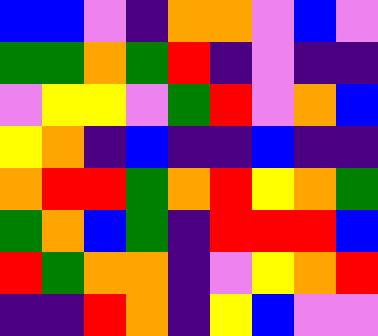[["blue", "blue", "violet", "indigo", "orange", "orange", "violet", "blue", "violet"], ["green", "green", "orange", "green", "red", "indigo", "violet", "indigo", "indigo"], ["violet", "yellow", "yellow", "violet", "green", "red", "violet", "orange", "blue"], ["yellow", "orange", "indigo", "blue", "indigo", "indigo", "blue", "indigo", "indigo"], ["orange", "red", "red", "green", "orange", "red", "yellow", "orange", "green"], ["green", "orange", "blue", "green", "indigo", "red", "red", "red", "blue"], ["red", "green", "orange", "orange", "indigo", "violet", "yellow", "orange", "red"], ["indigo", "indigo", "red", "orange", "indigo", "yellow", "blue", "violet", "violet"]]